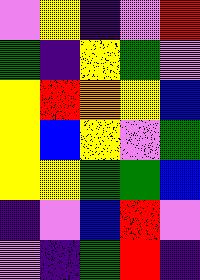[["violet", "yellow", "indigo", "violet", "red"], ["green", "indigo", "yellow", "green", "violet"], ["yellow", "red", "orange", "yellow", "blue"], ["yellow", "blue", "yellow", "violet", "green"], ["yellow", "yellow", "green", "green", "blue"], ["indigo", "violet", "blue", "red", "violet"], ["violet", "indigo", "green", "red", "indigo"]]